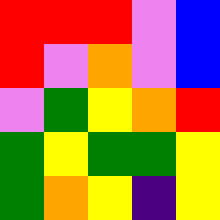[["red", "red", "red", "violet", "blue"], ["red", "violet", "orange", "violet", "blue"], ["violet", "green", "yellow", "orange", "red"], ["green", "yellow", "green", "green", "yellow"], ["green", "orange", "yellow", "indigo", "yellow"]]